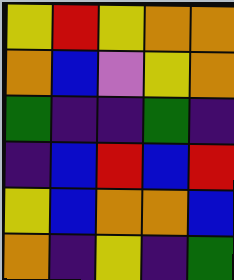[["yellow", "red", "yellow", "orange", "orange"], ["orange", "blue", "violet", "yellow", "orange"], ["green", "indigo", "indigo", "green", "indigo"], ["indigo", "blue", "red", "blue", "red"], ["yellow", "blue", "orange", "orange", "blue"], ["orange", "indigo", "yellow", "indigo", "green"]]